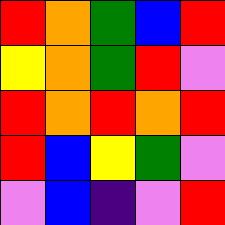[["red", "orange", "green", "blue", "red"], ["yellow", "orange", "green", "red", "violet"], ["red", "orange", "red", "orange", "red"], ["red", "blue", "yellow", "green", "violet"], ["violet", "blue", "indigo", "violet", "red"]]